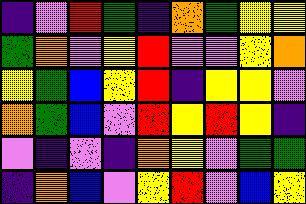[["indigo", "violet", "red", "green", "indigo", "orange", "green", "yellow", "yellow"], ["green", "orange", "violet", "yellow", "red", "violet", "violet", "yellow", "orange"], ["yellow", "green", "blue", "yellow", "red", "indigo", "yellow", "yellow", "violet"], ["orange", "green", "blue", "violet", "red", "yellow", "red", "yellow", "indigo"], ["violet", "indigo", "violet", "indigo", "orange", "yellow", "violet", "green", "green"], ["indigo", "orange", "blue", "violet", "yellow", "red", "violet", "blue", "yellow"]]